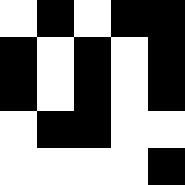[["white", "black", "white", "black", "black"], ["black", "white", "black", "white", "black"], ["black", "white", "black", "white", "black"], ["white", "black", "black", "white", "white"], ["white", "white", "white", "white", "black"]]